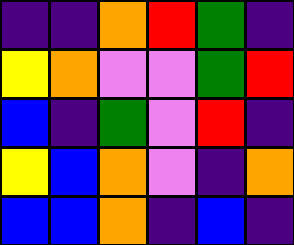[["indigo", "indigo", "orange", "red", "green", "indigo"], ["yellow", "orange", "violet", "violet", "green", "red"], ["blue", "indigo", "green", "violet", "red", "indigo"], ["yellow", "blue", "orange", "violet", "indigo", "orange"], ["blue", "blue", "orange", "indigo", "blue", "indigo"]]